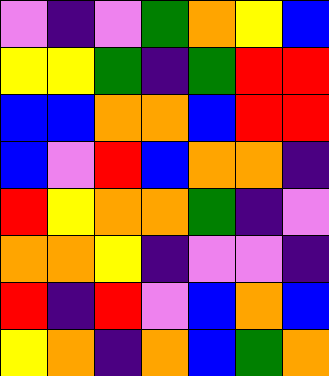[["violet", "indigo", "violet", "green", "orange", "yellow", "blue"], ["yellow", "yellow", "green", "indigo", "green", "red", "red"], ["blue", "blue", "orange", "orange", "blue", "red", "red"], ["blue", "violet", "red", "blue", "orange", "orange", "indigo"], ["red", "yellow", "orange", "orange", "green", "indigo", "violet"], ["orange", "orange", "yellow", "indigo", "violet", "violet", "indigo"], ["red", "indigo", "red", "violet", "blue", "orange", "blue"], ["yellow", "orange", "indigo", "orange", "blue", "green", "orange"]]